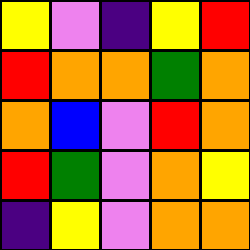[["yellow", "violet", "indigo", "yellow", "red"], ["red", "orange", "orange", "green", "orange"], ["orange", "blue", "violet", "red", "orange"], ["red", "green", "violet", "orange", "yellow"], ["indigo", "yellow", "violet", "orange", "orange"]]